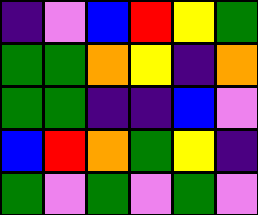[["indigo", "violet", "blue", "red", "yellow", "green"], ["green", "green", "orange", "yellow", "indigo", "orange"], ["green", "green", "indigo", "indigo", "blue", "violet"], ["blue", "red", "orange", "green", "yellow", "indigo"], ["green", "violet", "green", "violet", "green", "violet"]]